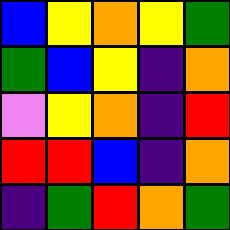[["blue", "yellow", "orange", "yellow", "green"], ["green", "blue", "yellow", "indigo", "orange"], ["violet", "yellow", "orange", "indigo", "red"], ["red", "red", "blue", "indigo", "orange"], ["indigo", "green", "red", "orange", "green"]]